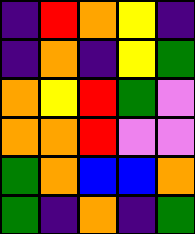[["indigo", "red", "orange", "yellow", "indigo"], ["indigo", "orange", "indigo", "yellow", "green"], ["orange", "yellow", "red", "green", "violet"], ["orange", "orange", "red", "violet", "violet"], ["green", "orange", "blue", "blue", "orange"], ["green", "indigo", "orange", "indigo", "green"]]